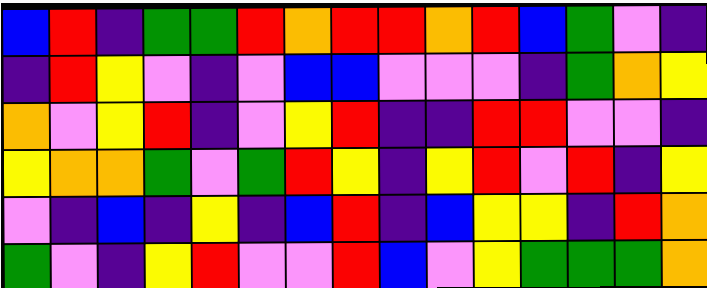[["blue", "red", "indigo", "green", "green", "red", "orange", "red", "red", "orange", "red", "blue", "green", "violet", "indigo"], ["indigo", "red", "yellow", "violet", "indigo", "violet", "blue", "blue", "violet", "violet", "violet", "indigo", "green", "orange", "yellow"], ["orange", "violet", "yellow", "red", "indigo", "violet", "yellow", "red", "indigo", "indigo", "red", "red", "violet", "violet", "indigo"], ["yellow", "orange", "orange", "green", "violet", "green", "red", "yellow", "indigo", "yellow", "red", "violet", "red", "indigo", "yellow"], ["violet", "indigo", "blue", "indigo", "yellow", "indigo", "blue", "red", "indigo", "blue", "yellow", "yellow", "indigo", "red", "orange"], ["green", "violet", "indigo", "yellow", "red", "violet", "violet", "red", "blue", "violet", "yellow", "green", "green", "green", "orange"]]